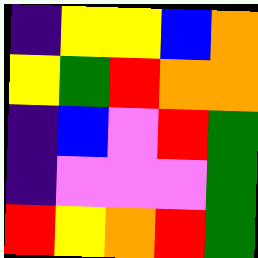[["indigo", "yellow", "yellow", "blue", "orange"], ["yellow", "green", "red", "orange", "orange"], ["indigo", "blue", "violet", "red", "green"], ["indigo", "violet", "violet", "violet", "green"], ["red", "yellow", "orange", "red", "green"]]